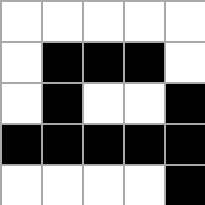[["white", "white", "white", "white", "white"], ["white", "black", "black", "black", "white"], ["white", "black", "white", "white", "black"], ["black", "black", "black", "black", "black"], ["white", "white", "white", "white", "black"]]